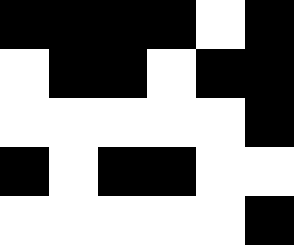[["black", "black", "black", "black", "white", "black"], ["white", "black", "black", "white", "black", "black"], ["white", "white", "white", "white", "white", "black"], ["black", "white", "black", "black", "white", "white"], ["white", "white", "white", "white", "white", "black"]]